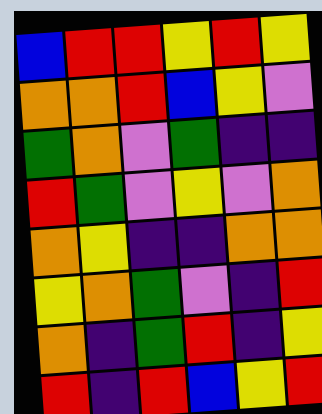[["blue", "red", "red", "yellow", "red", "yellow"], ["orange", "orange", "red", "blue", "yellow", "violet"], ["green", "orange", "violet", "green", "indigo", "indigo"], ["red", "green", "violet", "yellow", "violet", "orange"], ["orange", "yellow", "indigo", "indigo", "orange", "orange"], ["yellow", "orange", "green", "violet", "indigo", "red"], ["orange", "indigo", "green", "red", "indigo", "yellow"], ["red", "indigo", "red", "blue", "yellow", "red"]]